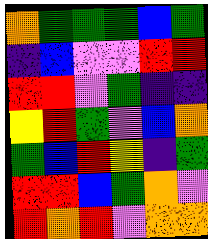[["orange", "green", "green", "green", "blue", "green"], ["indigo", "blue", "violet", "violet", "red", "red"], ["red", "red", "violet", "green", "indigo", "indigo"], ["yellow", "red", "green", "violet", "blue", "orange"], ["green", "blue", "red", "yellow", "indigo", "green"], ["red", "red", "blue", "green", "orange", "violet"], ["red", "orange", "red", "violet", "orange", "orange"]]